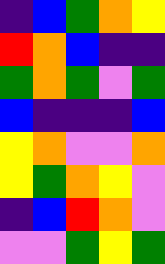[["indigo", "blue", "green", "orange", "yellow"], ["red", "orange", "blue", "indigo", "indigo"], ["green", "orange", "green", "violet", "green"], ["blue", "indigo", "indigo", "indigo", "blue"], ["yellow", "orange", "violet", "violet", "orange"], ["yellow", "green", "orange", "yellow", "violet"], ["indigo", "blue", "red", "orange", "violet"], ["violet", "violet", "green", "yellow", "green"]]